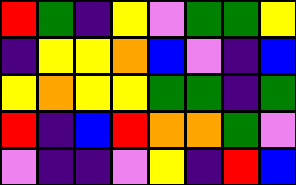[["red", "green", "indigo", "yellow", "violet", "green", "green", "yellow"], ["indigo", "yellow", "yellow", "orange", "blue", "violet", "indigo", "blue"], ["yellow", "orange", "yellow", "yellow", "green", "green", "indigo", "green"], ["red", "indigo", "blue", "red", "orange", "orange", "green", "violet"], ["violet", "indigo", "indigo", "violet", "yellow", "indigo", "red", "blue"]]